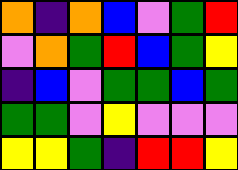[["orange", "indigo", "orange", "blue", "violet", "green", "red"], ["violet", "orange", "green", "red", "blue", "green", "yellow"], ["indigo", "blue", "violet", "green", "green", "blue", "green"], ["green", "green", "violet", "yellow", "violet", "violet", "violet"], ["yellow", "yellow", "green", "indigo", "red", "red", "yellow"]]